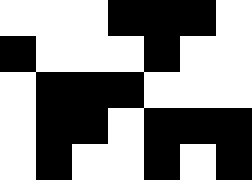[["white", "white", "white", "black", "black", "black", "white"], ["black", "white", "white", "white", "black", "white", "white"], ["white", "black", "black", "black", "white", "white", "white"], ["white", "black", "black", "white", "black", "black", "black"], ["white", "black", "white", "white", "black", "white", "black"]]